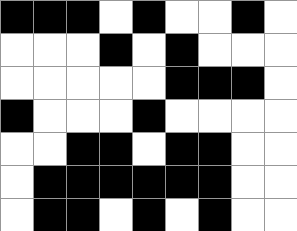[["black", "black", "black", "white", "black", "white", "white", "black", "white"], ["white", "white", "white", "black", "white", "black", "white", "white", "white"], ["white", "white", "white", "white", "white", "black", "black", "black", "white"], ["black", "white", "white", "white", "black", "white", "white", "white", "white"], ["white", "white", "black", "black", "white", "black", "black", "white", "white"], ["white", "black", "black", "black", "black", "black", "black", "white", "white"], ["white", "black", "black", "white", "black", "white", "black", "white", "white"]]